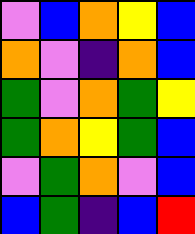[["violet", "blue", "orange", "yellow", "blue"], ["orange", "violet", "indigo", "orange", "blue"], ["green", "violet", "orange", "green", "yellow"], ["green", "orange", "yellow", "green", "blue"], ["violet", "green", "orange", "violet", "blue"], ["blue", "green", "indigo", "blue", "red"]]